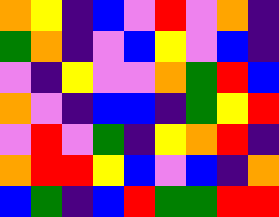[["orange", "yellow", "indigo", "blue", "violet", "red", "violet", "orange", "indigo"], ["green", "orange", "indigo", "violet", "blue", "yellow", "violet", "blue", "indigo"], ["violet", "indigo", "yellow", "violet", "violet", "orange", "green", "red", "blue"], ["orange", "violet", "indigo", "blue", "blue", "indigo", "green", "yellow", "red"], ["violet", "red", "violet", "green", "indigo", "yellow", "orange", "red", "indigo"], ["orange", "red", "red", "yellow", "blue", "violet", "blue", "indigo", "orange"], ["blue", "green", "indigo", "blue", "red", "green", "green", "red", "red"]]